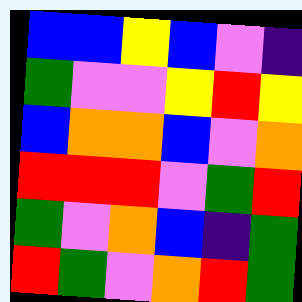[["blue", "blue", "yellow", "blue", "violet", "indigo"], ["green", "violet", "violet", "yellow", "red", "yellow"], ["blue", "orange", "orange", "blue", "violet", "orange"], ["red", "red", "red", "violet", "green", "red"], ["green", "violet", "orange", "blue", "indigo", "green"], ["red", "green", "violet", "orange", "red", "green"]]